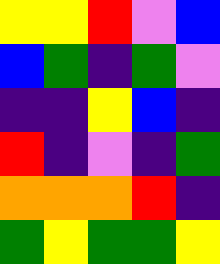[["yellow", "yellow", "red", "violet", "blue"], ["blue", "green", "indigo", "green", "violet"], ["indigo", "indigo", "yellow", "blue", "indigo"], ["red", "indigo", "violet", "indigo", "green"], ["orange", "orange", "orange", "red", "indigo"], ["green", "yellow", "green", "green", "yellow"]]